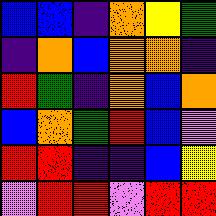[["blue", "blue", "indigo", "orange", "yellow", "green"], ["indigo", "orange", "blue", "orange", "orange", "indigo"], ["red", "green", "indigo", "orange", "blue", "orange"], ["blue", "orange", "green", "red", "blue", "violet"], ["red", "red", "indigo", "indigo", "blue", "yellow"], ["violet", "red", "red", "violet", "red", "red"]]